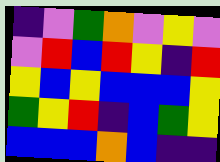[["indigo", "violet", "green", "orange", "violet", "yellow", "violet"], ["violet", "red", "blue", "red", "yellow", "indigo", "red"], ["yellow", "blue", "yellow", "blue", "blue", "blue", "yellow"], ["green", "yellow", "red", "indigo", "blue", "green", "yellow"], ["blue", "blue", "blue", "orange", "blue", "indigo", "indigo"]]